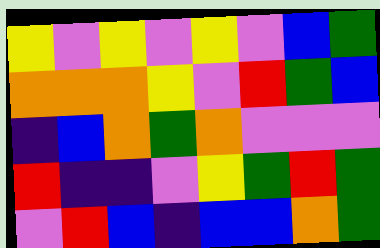[["yellow", "violet", "yellow", "violet", "yellow", "violet", "blue", "green"], ["orange", "orange", "orange", "yellow", "violet", "red", "green", "blue"], ["indigo", "blue", "orange", "green", "orange", "violet", "violet", "violet"], ["red", "indigo", "indigo", "violet", "yellow", "green", "red", "green"], ["violet", "red", "blue", "indigo", "blue", "blue", "orange", "green"]]